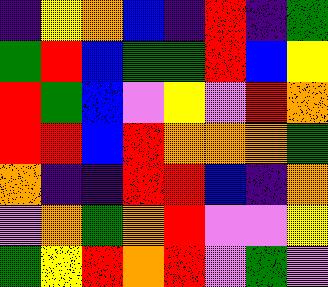[["indigo", "yellow", "orange", "blue", "indigo", "red", "indigo", "green"], ["green", "red", "blue", "green", "green", "red", "blue", "yellow"], ["red", "green", "blue", "violet", "yellow", "violet", "red", "orange"], ["red", "red", "blue", "red", "orange", "orange", "orange", "green"], ["orange", "indigo", "indigo", "red", "red", "blue", "indigo", "orange"], ["violet", "orange", "green", "orange", "red", "violet", "violet", "yellow"], ["green", "yellow", "red", "orange", "red", "violet", "green", "violet"]]